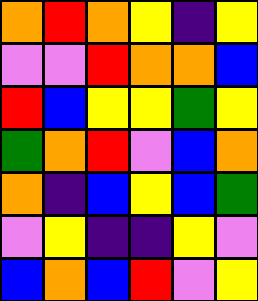[["orange", "red", "orange", "yellow", "indigo", "yellow"], ["violet", "violet", "red", "orange", "orange", "blue"], ["red", "blue", "yellow", "yellow", "green", "yellow"], ["green", "orange", "red", "violet", "blue", "orange"], ["orange", "indigo", "blue", "yellow", "blue", "green"], ["violet", "yellow", "indigo", "indigo", "yellow", "violet"], ["blue", "orange", "blue", "red", "violet", "yellow"]]